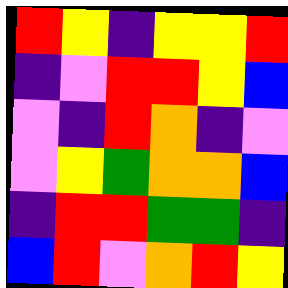[["red", "yellow", "indigo", "yellow", "yellow", "red"], ["indigo", "violet", "red", "red", "yellow", "blue"], ["violet", "indigo", "red", "orange", "indigo", "violet"], ["violet", "yellow", "green", "orange", "orange", "blue"], ["indigo", "red", "red", "green", "green", "indigo"], ["blue", "red", "violet", "orange", "red", "yellow"]]